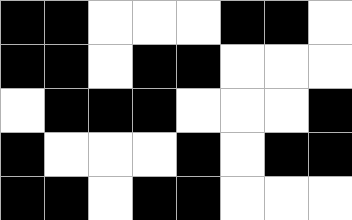[["black", "black", "white", "white", "white", "black", "black", "white"], ["black", "black", "white", "black", "black", "white", "white", "white"], ["white", "black", "black", "black", "white", "white", "white", "black"], ["black", "white", "white", "white", "black", "white", "black", "black"], ["black", "black", "white", "black", "black", "white", "white", "white"]]